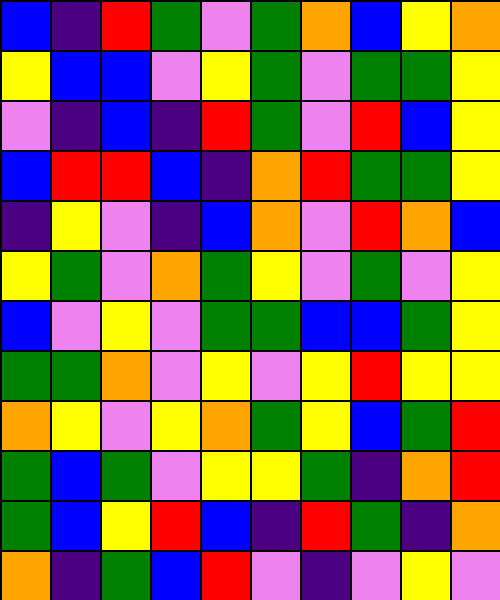[["blue", "indigo", "red", "green", "violet", "green", "orange", "blue", "yellow", "orange"], ["yellow", "blue", "blue", "violet", "yellow", "green", "violet", "green", "green", "yellow"], ["violet", "indigo", "blue", "indigo", "red", "green", "violet", "red", "blue", "yellow"], ["blue", "red", "red", "blue", "indigo", "orange", "red", "green", "green", "yellow"], ["indigo", "yellow", "violet", "indigo", "blue", "orange", "violet", "red", "orange", "blue"], ["yellow", "green", "violet", "orange", "green", "yellow", "violet", "green", "violet", "yellow"], ["blue", "violet", "yellow", "violet", "green", "green", "blue", "blue", "green", "yellow"], ["green", "green", "orange", "violet", "yellow", "violet", "yellow", "red", "yellow", "yellow"], ["orange", "yellow", "violet", "yellow", "orange", "green", "yellow", "blue", "green", "red"], ["green", "blue", "green", "violet", "yellow", "yellow", "green", "indigo", "orange", "red"], ["green", "blue", "yellow", "red", "blue", "indigo", "red", "green", "indigo", "orange"], ["orange", "indigo", "green", "blue", "red", "violet", "indigo", "violet", "yellow", "violet"]]